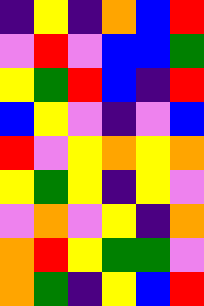[["indigo", "yellow", "indigo", "orange", "blue", "red"], ["violet", "red", "violet", "blue", "blue", "green"], ["yellow", "green", "red", "blue", "indigo", "red"], ["blue", "yellow", "violet", "indigo", "violet", "blue"], ["red", "violet", "yellow", "orange", "yellow", "orange"], ["yellow", "green", "yellow", "indigo", "yellow", "violet"], ["violet", "orange", "violet", "yellow", "indigo", "orange"], ["orange", "red", "yellow", "green", "green", "violet"], ["orange", "green", "indigo", "yellow", "blue", "red"]]